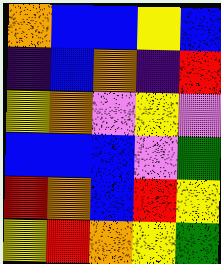[["orange", "blue", "blue", "yellow", "blue"], ["indigo", "blue", "orange", "indigo", "red"], ["yellow", "orange", "violet", "yellow", "violet"], ["blue", "blue", "blue", "violet", "green"], ["red", "orange", "blue", "red", "yellow"], ["yellow", "red", "orange", "yellow", "green"]]